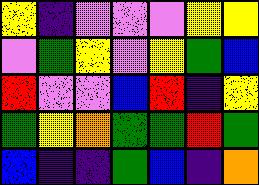[["yellow", "indigo", "violet", "violet", "violet", "yellow", "yellow"], ["violet", "green", "yellow", "violet", "yellow", "green", "blue"], ["red", "violet", "violet", "blue", "red", "indigo", "yellow"], ["green", "yellow", "orange", "green", "green", "red", "green"], ["blue", "indigo", "indigo", "green", "blue", "indigo", "orange"]]